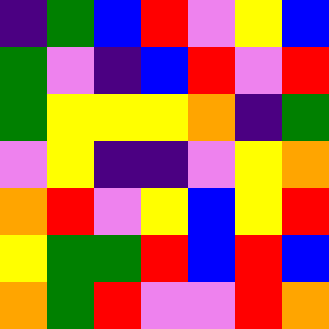[["indigo", "green", "blue", "red", "violet", "yellow", "blue"], ["green", "violet", "indigo", "blue", "red", "violet", "red"], ["green", "yellow", "yellow", "yellow", "orange", "indigo", "green"], ["violet", "yellow", "indigo", "indigo", "violet", "yellow", "orange"], ["orange", "red", "violet", "yellow", "blue", "yellow", "red"], ["yellow", "green", "green", "red", "blue", "red", "blue"], ["orange", "green", "red", "violet", "violet", "red", "orange"]]